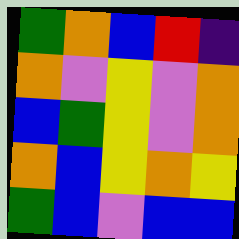[["green", "orange", "blue", "red", "indigo"], ["orange", "violet", "yellow", "violet", "orange"], ["blue", "green", "yellow", "violet", "orange"], ["orange", "blue", "yellow", "orange", "yellow"], ["green", "blue", "violet", "blue", "blue"]]